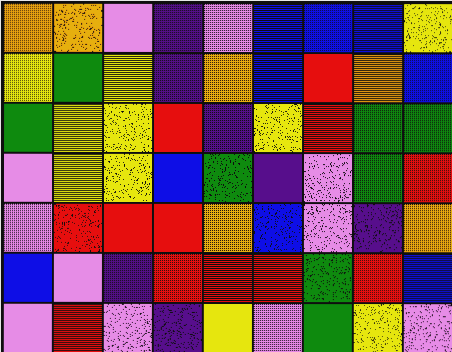[["orange", "orange", "violet", "indigo", "violet", "blue", "blue", "blue", "yellow"], ["yellow", "green", "yellow", "indigo", "orange", "blue", "red", "orange", "blue"], ["green", "yellow", "yellow", "red", "indigo", "yellow", "red", "green", "green"], ["violet", "yellow", "yellow", "blue", "green", "indigo", "violet", "green", "red"], ["violet", "red", "red", "red", "orange", "blue", "violet", "indigo", "orange"], ["blue", "violet", "indigo", "red", "red", "red", "green", "red", "blue"], ["violet", "red", "violet", "indigo", "yellow", "violet", "green", "yellow", "violet"]]